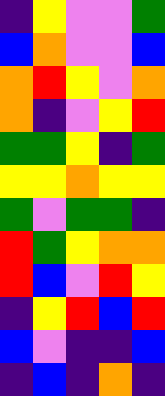[["indigo", "yellow", "violet", "violet", "green"], ["blue", "orange", "violet", "violet", "blue"], ["orange", "red", "yellow", "violet", "orange"], ["orange", "indigo", "violet", "yellow", "red"], ["green", "green", "yellow", "indigo", "green"], ["yellow", "yellow", "orange", "yellow", "yellow"], ["green", "violet", "green", "green", "indigo"], ["red", "green", "yellow", "orange", "orange"], ["red", "blue", "violet", "red", "yellow"], ["indigo", "yellow", "red", "blue", "red"], ["blue", "violet", "indigo", "indigo", "blue"], ["indigo", "blue", "indigo", "orange", "indigo"]]